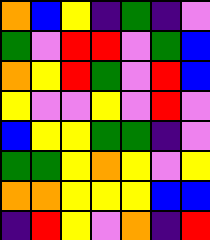[["orange", "blue", "yellow", "indigo", "green", "indigo", "violet"], ["green", "violet", "red", "red", "violet", "green", "blue"], ["orange", "yellow", "red", "green", "violet", "red", "blue"], ["yellow", "violet", "violet", "yellow", "violet", "red", "violet"], ["blue", "yellow", "yellow", "green", "green", "indigo", "violet"], ["green", "green", "yellow", "orange", "yellow", "violet", "yellow"], ["orange", "orange", "yellow", "yellow", "yellow", "blue", "blue"], ["indigo", "red", "yellow", "violet", "orange", "indigo", "red"]]